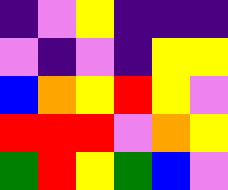[["indigo", "violet", "yellow", "indigo", "indigo", "indigo"], ["violet", "indigo", "violet", "indigo", "yellow", "yellow"], ["blue", "orange", "yellow", "red", "yellow", "violet"], ["red", "red", "red", "violet", "orange", "yellow"], ["green", "red", "yellow", "green", "blue", "violet"]]